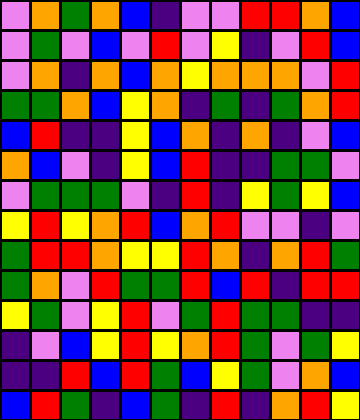[["violet", "orange", "green", "orange", "blue", "indigo", "violet", "violet", "red", "red", "orange", "blue"], ["violet", "green", "violet", "blue", "violet", "red", "violet", "yellow", "indigo", "violet", "red", "blue"], ["violet", "orange", "indigo", "orange", "blue", "orange", "yellow", "orange", "orange", "orange", "violet", "red"], ["green", "green", "orange", "blue", "yellow", "orange", "indigo", "green", "indigo", "green", "orange", "red"], ["blue", "red", "indigo", "indigo", "yellow", "blue", "orange", "indigo", "orange", "indigo", "violet", "blue"], ["orange", "blue", "violet", "indigo", "yellow", "blue", "red", "indigo", "indigo", "green", "green", "violet"], ["violet", "green", "green", "green", "violet", "indigo", "red", "indigo", "yellow", "green", "yellow", "blue"], ["yellow", "red", "yellow", "orange", "red", "blue", "orange", "red", "violet", "violet", "indigo", "violet"], ["green", "red", "red", "orange", "yellow", "yellow", "red", "orange", "indigo", "orange", "red", "green"], ["green", "orange", "violet", "red", "green", "green", "red", "blue", "red", "indigo", "red", "red"], ["yellow", "green", "violet", "yellow", "red", "violet", "green", "red", "green", "green", "indigo", "indigo"], ["indigo", "violet", "blue", "yellow", "red", "yellow", "orange", "red", "green", "violet", "green", "yellow"], ["indigo", "indigo", "red", "blue", "red", "green", "blue", "yellow", "green", "violet", "orange", "blue"], ["blue", "red", "green", "indigo", "blue", "green", "indigo", "red", "indigo", "orange", "red", "yellow"]]